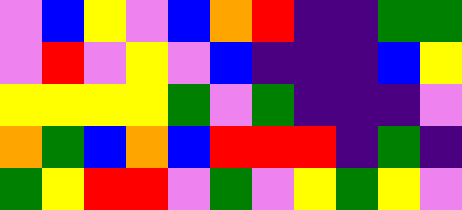[["violet", "blue", "yellow", "violet", "blue", "orange", "red", "indigo", "indigo", "green", "green"], ["violet", "red", "violet", "yellow", "violet", "blue", "indigo", "indigo", "indigo", "blue", "yellow"], ["yellow", "yellow", "yellow", "yellow", "green", "violet", "green", "indigo", "indigo", "indigo", "violet"], ["orange", "green", "blue", "orange", "blue", "red", "red", "red", "indigo", "green", "indigo"], ["green", "yellow", "red", "red", "violet", "green", "violet", "yellow", "green", "yellow", "violet"]]